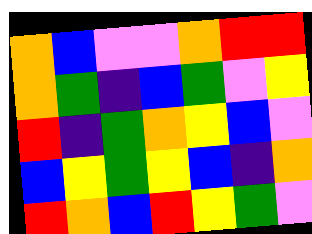[["orange", "blue", "violet", "violet", "orange", "red", "red"], ["orange", "green", "indigo", "blue", "green", "violet", "yellow"], ["red", "indigo", "green", "orange", "yellow", "blue", "violet"], ["blue", "yellow", "green", "yellow", "blue", "indigo", "orange"], ["red", "orange", "blue", "red", "yellow", "green", "violet"]]